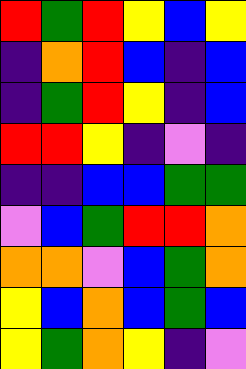[["red", "green", "red", "yellow", "blue", "yellow"], ["indigo", "orange", "red", "blue", "indigo", "blue"], ["indigo", "green", "red", "yellow", "indigo", "blue"], ["red", "red", "yellow", "indigo", "violet", "indigo"], ["indigo", "indigo", "blue", "blue", "green", "green"], ["violet", "blue", "green", "red", "red", "orange"], ["orange", "orange", "violet", "blue", "green", "orange"], ["yellow", "blue", "orange", "blue", "green", "blue"], ["yellow", "green", "orange", "yellow", "indigo", "violet"]]